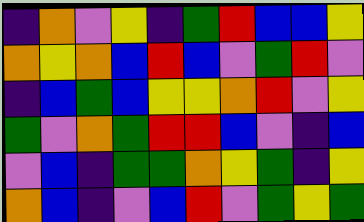[["indigo", "orange", "violet", "yellow", "indigo", "green", "red", "blue", "blue", "yellow"], ["orange", "yellow", "orange", "blue", "red", "blue", "violet", "green", "red", "violet"], ["indigo", "blue", "green", "blue", "yellow", "yellow", "orange", "red", "violet", "yellow"], ["green", "violet", "orange", "green", "red", "red", "blue", "violet", "indigo", "blue"], ["violet", "blue", "indigo", "green", "green", "orange", "yellow", "green", "indigo", "yellow"], ["orange", "blue", "indigo", "violet", "blue", "red", "violet", "green", "yellow", "green"]]